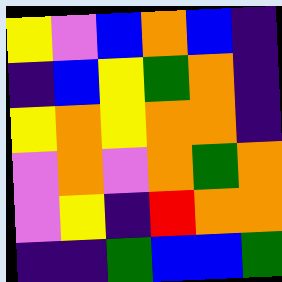[["yellow", "violet", "blue", "orange", "blue", "indigo"], ["indigo", "blue", "yellow", "green", "orange", "indigo"], ["yellow", "orange", "yellow", "orange", "orange", "indigo"], ["violet", "orange", "violet", "orange", "green", "orange"], ["violet", "yellow", "indigo", "red", "orange", "orange"], ["indigo", "indigo", "green", "blue", "blue", "green"]]